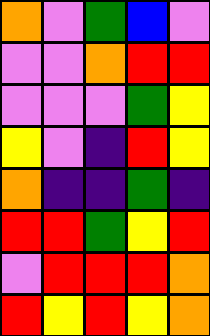[["orange", "violet", "green", "blue", "violet"], ["violet", "violet", "orange", "red", "red"], ["violet", "violet", "violet", "green", "yellow"], ["yellow", "violet", "indigo", "red", "yellow"], ["orange", "indigo", "indigo", "green", "indigo"], ["red", "red", "green", "yellow", "red"], ["violet", "red", "red", "red", "orange"], ["red", "yellow", "red", "yellow", "orange"]]